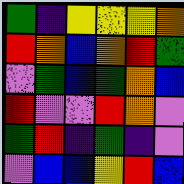[["green", "indigo", "yellow", "yellow", "yellow", "orange"], ["red", "orange", "blue", "orange", "red", "green"], ["violet", "green", "blue", "green", "orange", "blue"], ["red", "violet", "violet", "red", "orange", "violet"], ["green", "red", "indigo", "green", "indigo", "violet"], ["violet", "blue", "blue", "yellow", "red", "blue"]]